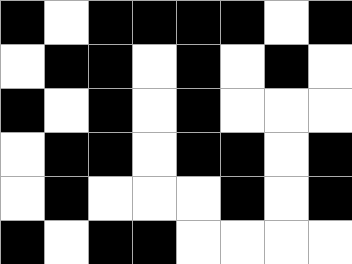[["black", "white", "black", "black", "black", "black", "white", "black"], ["white", "black", "black", "white", "black", "white", "black", "white"], ["black", "white", "black", "white", "black", "white", "white", "white"], ["white", "black", "black", "white", "black", "black", "white", "black"], ["white", "black", "white", "white", "white", "black", "white", "black"], ["black", "white", "black", "black", "white", "white", "white", "white"]]